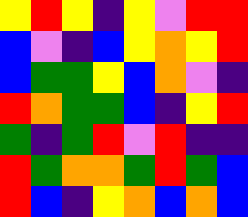[["yellow", "red", "yellow", "indigo", "yellow", "violet", "red", "red"], ["blue", "violet", "indigo", "blue", "yellow", "orange", "yellow", "red"], ["blue", "green", "green", "yellow", "blue", "orange", "violet", "indigo"], ["red", "orange", "green", "green", "blue", "indigo", "yellow", "red"], ["green", "indigo", "green", "red", "violet", "red", "indigo", "indigo"], ["red", "green", "orange", "orange", "green", "red", "green", "blue"], ["red", "blue", "indigo", "yellow", "orange", "blue", "orange", "blue"]]